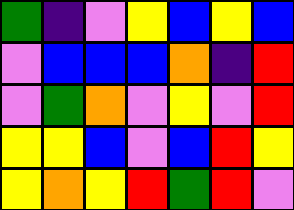[["green", "indigo", "violet", "yellow", "blue", "yellow", "blue"], ["violet", "blue", "blue", "blue", "orange", "indigo", "red"], ["violet", "green", "orange", "violet", "yellow", "violet", "red"], ["yellow", "yellow", "blue", "violet", "blue", "red", "yellow"], ["yellow", "orange", "yellow", "red", "green", "red", "violet"]]